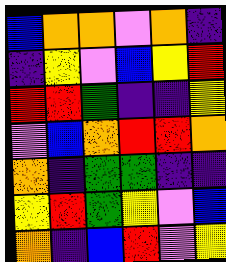[["blue", "orange", "orange", "violet", "orange", "indigo"], ["indigo", "yellow", "violet", "blue", "yellow", "red"], ["red", "red", "green", "indigo", "indigo", "yellow"], ["violet", "blue", "orange", "red", "red", "orange"], ["orange", "indigo", "green", "green", "indigo", "indigo"], ["yellow", "red", "green", "yellow", "violet", "blue"], ["orange", "indigo", "blue", "red", "violet", "yellow"]]